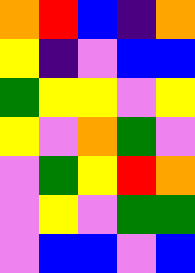[["orange", "red", "blue", "indigo", "orange"], ["yellow", "indigo", "violet", "blue", "blue"], ["green", "yellow", "yellow", "violet", "yellow"], ["yellow", "violet", "orange", "green", "violet"], ["violet", "green", "yellow", "red", "orange"], ["violet", "yellow", "violet", "green", "green"], ["violet", "blue", "blue", "violet", "blue"]]